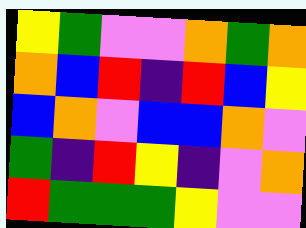[["yellow", "green", "violet", "violet", "orange", "green", "orange"], ["orange", "blue", "red", "indigo", "red", "blue", "yellow"], ["blue", "orange", "violet", "blue", "blue", "orange", "violet"], ["green", "indigo", "red", "yellow", "indigo", "violet", "orange"], ["red", "green", "green", "green", "yellow", "violet", "violet"]]